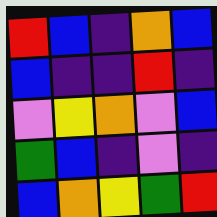[["red", "blue", "indigo", "orange", "blue"], ["blue", "indigo", "indigo", "red", "indigo"], ["violet", "yellow", "orange", "violet", "blue"], ["green", "blue", "indigo", "violet", "indigo"], ["blue", "orange", "yellow", "green", "red"]]